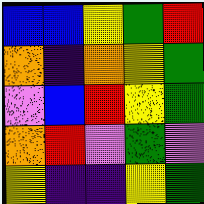[["blue", "blue", "yellow", "green", "red"], ["orange", "indigo", "orange", "yellow", "green"], ["violet", "blue", "red", "yellow", "green"], ["orange", "red", "violet", "green", "violet"], ["yellow", "indigo", "indigo", "yellow", "green"]]